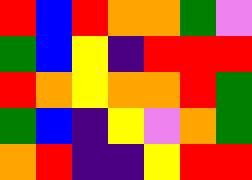[["red", "blue", "red", "orange", "orange", "green", "violet"], ["green", "blue", "yellow", "indigo", "red", "red", "red"], ["red", "orange", "yellow", "orange", "orange", "red", "green"], ["green", "blue", "indigo", "yellow", "violet", "orange", "green"], ["orange", "red", "indigo", "indigo", "yellow", "red", "red"]]